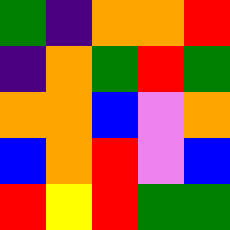[["green", "indigo", "orange", "orange", "red"], ["indigo", "orange", "green", "red", "green"], ["orange", "orange", "blue", "violet", "orange"], ["blue", "orange", "red", "violet", "blue"], ["red", "yellow", "red", "green", "green"]]